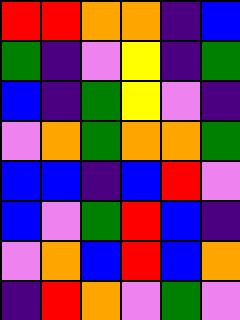[["red", "red", "orange", "orange", "indigo", "blue"], ["green", "indigo", "violet", "yellow", "indigo", "green"], ["blue", "indigo", "green", "yellow", "violet", "indigo"], ["violet", "orange", "green", "orange", "orange", "green"], ["blue", "blue", "indigo", "blue", "red", "violet"], ["blue", "violet", "green", "red", "blue", "indigo"], ["violet", "orange", "blue", "red", "blue", "orange"], ["indigo", "red", "orange", "violet", "green", "violet"]]